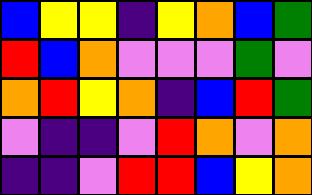[["blue", "yellow", "yellow", "indigo", "yellow", "orange", "blue", "green"], ["red", "blue", "orange", "violet", "violet", "violet", "green", "violet"], ["orange", "red", "yellow", "orange", "indigo", "blue", "red", "green"], ["violet", "indigo", "indigo", "violet", "red", "orange", "violet", "orange"], ["indigo", "indigo", "violet", "red", "red", "blue", "yellow", "orange"]]